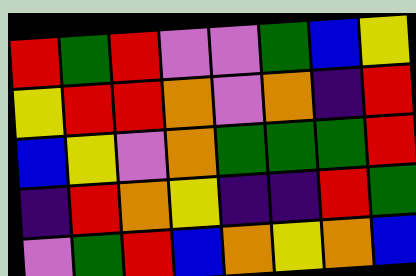[["red", "green", "red", "violet", "violet", "green", "blue", "yellow"], ["yellow", "red", "red", "orange", "violet", "orange", "indigo", "red"], ["blue", "yellow", "violet", "orange", "green", "green", "green", "red"], ["indigo", "red", "orange", "yellow", "indigo", "indigo", "red", "green"], ["violet", "green", "red", "blue", "orange", "yellow", "orange", "blue"]]